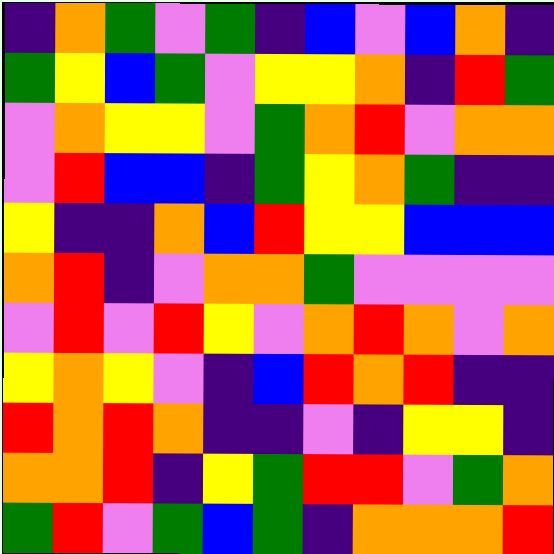[["indigo", "orange", "green", "violet", "green", "indigo", "blue", "violet", "blue", "orange", "indigo"], ["green", "yellow", "blue", "green", "violet", "yellow", "yellow", "orange", "indigo", "red", "green"], ["violet", "orange", "yellow", "yellow", "violet", "green", "orange", "red", "violet", "orange", "orange"], ["violet", "red", "blue", "blue", "indigo", "green", "yellow", "orange", "green", "indigo", "indigo"], ["yellow", "indigo", "indigo", "orange", "blue", "red", "yellow", "yellow", "blue", "blue", "blue"], ["orange", "red", "indigo", "violet", "orange", "orange", "green", "violet", "violet", "violet", "violet"], ["violet", "red", "violet", "red", "yellow", "violet", "orange", "red", "orange", "violet", "orange"], ["yellow", "orange", "yellow", "violet", "indigo", "blue", "red", "orange", "red", "indigo", "indigo"], ["red", "orange", "red", "orange", "indigo", "indigo", "violet", "indigo", "yellow", "yellow", "indigo"], ["orange", "orange", "red", "indigo", "yellow", "green", "red", "red", "violet", "green", "orange"], ["green", "red", "violet", "green", "blue", "green", "indigo", "orange", "orange", "orange", "red"]]